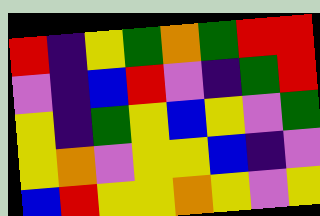[["red", "indigo", "yellow", "green", "orange", "green", "red", "red"], ["violet", "indigo", "blue", "red", "violet", "indigo", "green", "red"], ["yellow", "indigo", "green", "yellow", "blue", "yellow", "violet", "green"], ["yellow", "orange", "violet", "yellow", "yellow", "blue", "indigo", "violet"], ["blue", "red", "yellow", "yellow", "orange", "yellow", "violet", "yellow"]]